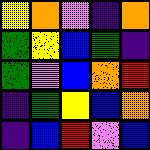[["yellow", "orange", "violet", "indigo", "orange"], ["green", "yellow", "blue", "green", "indigo"], ["green", "violet", "blue", "orange", "red"], ["indigo", "green", "yellow", "blue", "orange"], ["indigo", "blue", "red", "violet", "blue"]]